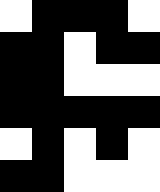[["white", "black", "black", "black", "white"], ["black", "black", "white", "black", "black"], ["black", "black", "white", "white", "white"], ["black", "black", "black", "black", "black"], ["white", "black", "white", "black", "white"], ["black", "black", "white", "white", "white"]]